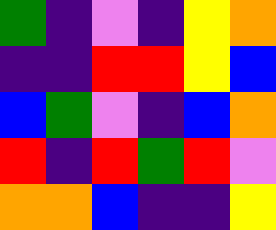[["green", "indigo", "violet", "indigo", "yellow", "orange"], ["indigo", "indigo", "red", "red", "yellow", "blue"], ["blue", "green", "violet", "indigo", "blue", "orange"], ["red", "indigo", "red", "green", "red", "violet"], ["orange", "orange", "blue", "indigo", "indigo", "yellow"]]